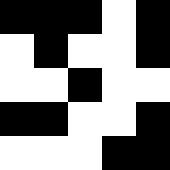[["black", "black", "black", "white", "black"], ["white", "black", "white", "white", "black"], ["white", "white", "black", "white", "white"], ["black", "black", "white", "white", "black"], ["white", "white", "white", "black", "black"]]